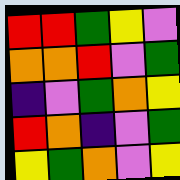[["red", "red", "green", "yellow", "violet"], ["orange", "orange", "red", "violet", "green"], ["indigo", "violet", "green", "orange", "yellow"], ["red", "orange", "indigo", "violet", "green"], ["yellow", "green", "orange", "violet", "yellow"]]